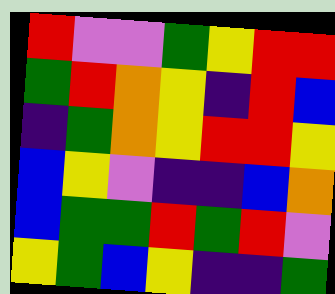[["red", "violet", "violet", "green", "yellow", "red", "red"], ["green", "red", "orange", "yellow", "indigo", "red", "blue"], ["indigo", "green", "orange", "yellow", "red", "red", "yellow"], ["blue", "yellow", "violet", "indigo", "indigo", "blue", "orange"], ["blue", "green", "green", "red", "green", "red", "violet"], ["yellow", "green", "blue", "yellow", "indigo", "indigo", "green"]]